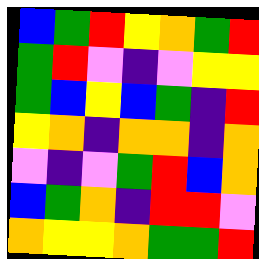[["blue", "green", "red", "yellow", "orange", "green", "red"], ["green", "red", "violet", "indigo", "violet", "yellow", "yellow"], ["green", "blue", "yellow", "blue", "green", "indigo", "red"], ["yellow", "orange", "indigo", "orange", "orange", "indigo", "orange"], ["violet", "indigo", "violet", "green", "red", "blue", "orange"], ["blue", "green", "orange", "indigo", "red", "red", "violet"], ["orange", "yellow", "yellow", "orange", "green", "green", "red"]]